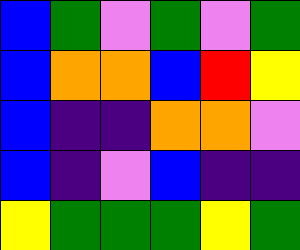[["blue", "green", "violet", "green", "violet", "green"], ["blue", "orange", "orange", "blue", "red", "yellow"], ["blue", "indigo", "indigo", "orange", "orange", "violet"], ["blue", "indigo", "violet", "blue", "indigo", "indigo"], ["yellow", "green", "green", "green", "yellow", "green"]]